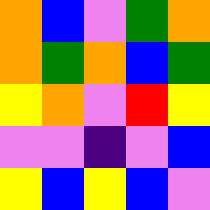[["orange", "blue", "violet", "green", "orange"], ["orange", "green", "orange", "blue", "green"], ["yellow", "orange", "violet", "red", "yellow"], ["violet", "violet", "indigo", "violet", "blue"], ["yellow", "blue", "yellow", "blue", "violet"]]